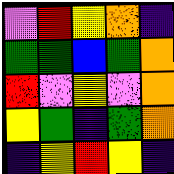[["violet", "red", "yellow", "orange", "indigo"], ["green", "green", "blue", "green", "orange"], ["red", "violet", "yellow", "violet", "orange"], ["yellow", "green", "indigo", "green", "orange"], ["indigo", "yellow", "red", "yellow", "indigo"]]